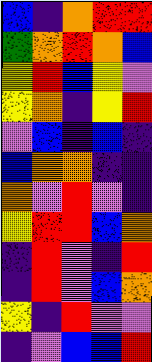[["blue", "indigo", "orange", "red", "red"], ["green", "orange", "red", "orange", "blue"], ["yellow", "red", "blue", "yellow", "violet"], ["yellow", "orange", "indigo", "yellow", "red"], ["violet", "blue", "indigo", "blue", "indigo"], ["blue", "orange", "orange", "indigo", "indigo"], ["orange", "violet", "red", "violet", "indigo"], ["yellow", "red", "red", "blue", "orange"], ["indigo", "red", "violet", "indigo", "red"], ["indigo", "red", "violet", "blue", "orange"], ["yellow", "indigo", "red", "violet", "violet"], ["indigo", "violet", "blue", "blue", "red"]]